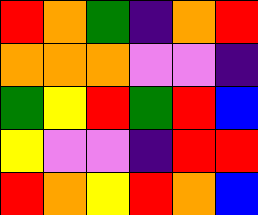[["red", "orange", "green", "indigo", "orange", "red"], ["orange", "orange", "orange", "violet", "violet", "indigo"], ["green", "yellow", "red", "green", "red", "blue"], ["yellow", "violet", "violet", "indigo", "red", "red"], ["red", "orange", "yellow", "red", "orange", "blue"]]